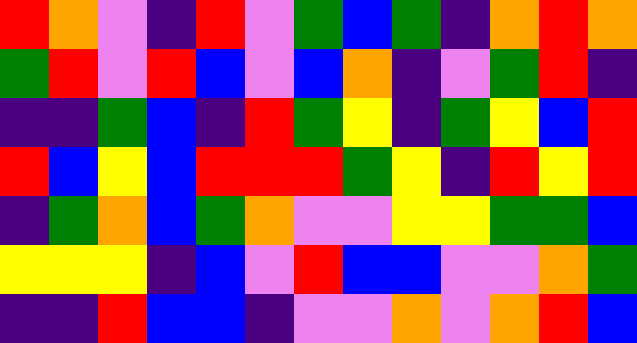[["red", "orange", "violet", "indigo", "red", "violet", "green", "blue", "green", "indigo", "orange", "red", "orange"], ["green", "red", "violet", "red", "blue", "violet", "blue", "orange", "indigo", "violet", "green", "red", "indigo"], ["indigo", "indigo", "green", "blue", "indigo", "red", "green", "yellow", "indigo", "green", "yellow", "blue", "red"], ["red", "blue", "yellow", "blue", "red", "red", "red", "green", "yellow", "indigo", "red", "yellow", "red"], ["indigo", "green", "orange", "blue", "green", "orange", "violet", "violet", "yellow", "yellow", "green", "green", "blue"], ["yellow", "yellow", "yellow", "indigo", "blue", "violet", "red", "blue", "blue", "violet", "violet", "orange", "green"], ["indigo", "indigo", "red", "blue", "blue", "indigo", "violet", "violet", "orange", "violet", "orange", "red", "blue"]]